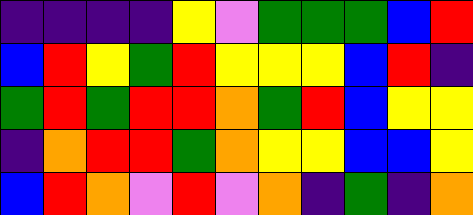[["indigo", "indigo", "indigo", "indigo", "yellow", "violet", "green", "green", "green", "blue", "red"], ["blue", "red", "yellow", "green", "red", "yellow", "yellow", "yellow", "blue", "red", "indigo"], ["green", "red", "green", "red", "red", "orange", "green", "red", "blue", "yellow", "yellow"], ["indigo", "orange", "red", "red", "green", "orange", "yellow", "yellow", "blue", "blue", "yellow"], ["blue", "red", "orange", "violet", "red", "violet", "orange", "indigo", "green", "indigo", "orange"]]